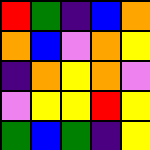[["red", "green", "indigo", "blue", "orange"], ["orange", "blue", "violet", "orange", "yellow"], ["indigo", "orange", "yellow", "orange", "violet"], ["violet", "yellow", "yellow", "red", "yellow"], ["green", "blue", "green", "indigo", "yellow"]]